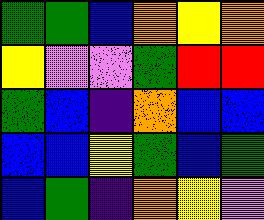[["green", "green", "blue", "orange", "yellow", "orange"], ["yellow", "violet", "violet", "green", "red", "red"], ["green", "blue", "indigo", "orange", "blue", "blue"], ["blue", "blue", "yellow", "green", "blue", "green"], ["blue", "green", "indigo", "orange", "yellow", "violet"]]